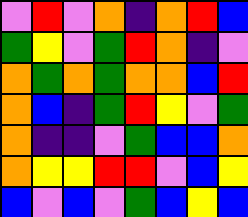[["violet", "red", "violet", "orange", "indigo", "orange", "red", "blue"], ["green", "yellow", "violet", "green", "red", "orange", "indigo", "violet"], ["orange", "green", "orange", "green", "orange", "orange", "blue", "red"], ["orange", "blue", "indigo", "green", "red", "yellow", "violet", "green"], ["orange", "indigo", "indigo", "violet", "green", "blue", "blue", "orange"], ["orange", "yellow", "yellow", "red", "red", "violet", "blue", "yellow"], ["blue", "violet", "blue", "violet", "green", "blue", "yellow", "blue"]]